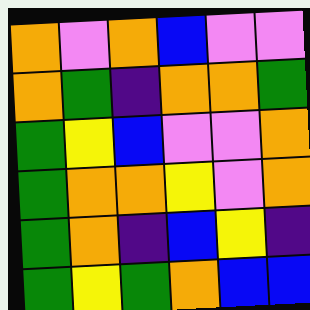[["orange", "violet", "orange", "blue", "violet", "violet"], ["orange", "green", "indigo", "orange", "orange", "green"], ["green", "yellow", "blue", "violet", "violet", "orange"], ["green", "orange", "orange", "yellow", "violet", "orange"], ["green", "orange", "indigo", "blue", "yellow", "indigo"], ["green", "yellow", "green", "orange", "blue", "blue"]]